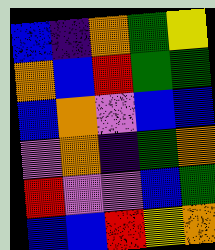[["blue", "indigo", "orange", "green", "yellow"], ["orange", "blue", "red", "green", "green"], ["blue", "orange", "violet", "blue", "blue"], ["violet", "orange", "indigo", "green", "orange"], ["red", "violet", "violet", "blue", "green"], ["blue", "blue", "red", "yellow", "orange"]]